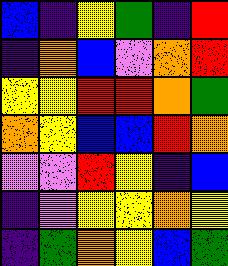[["blue", "indigo", "yellow", "green", "indigo", "red"], ["indigo", "orange", "blue", "violet", "orange", "red"], ["yellow", "yellow", "red", "red", "orange", "green"], ["orange", "yellow", "blue", "blue", "red", "orange"], ["violet", "violet", "red", "yellow", "indigo", "blue"], ["indigo", "violet", "yellow", "yellow", "orange", "yellow"], ["indigo", "green", "orange", "yellow", "blue", "green"]]